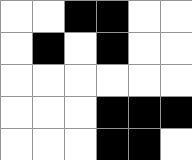[["white", "white", "black", "black", "white", "white"], ["white", "black", "white", "black", "white", "white"], ["white", "white", "white", "white", "white", "white"], ["white", "white", "white", "black", "black", "black"], ["white", "white", "white", "black", "black", "white"]]